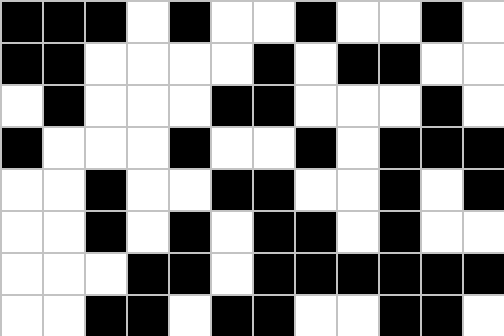[["black", "black", "black", "white", "black", "white", "white", "black", "white", "white", "black", "white"], ["black", "black", "white", "white", "white", "white", "black", "white", "black", "black", "white", "white"], ["white", "black", "white", "white", "white", "black", "black", "white", "white", "white", "black", "white"], ["black", "white", "white", "white", "black", "white", "white", "black", "white", "black", "black", "black"], ["white", "white", "black", "white", "white", "black", "black", "white", "white", "black", "white", "black"], ["white", "white", "black", "white", "black", "white", "black", "black", "white", "black", "white", "white"], ["white", "white", "white", "black", "black", "white", "black", "black", "black", "black", "black", "black"], ["white", "white", "black", "black", "white", "black", "black", "white", "white", "black", "black", "white"]]